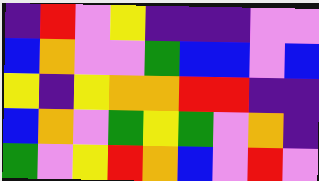[["indigo", "red", "violet", "yellow", "indigo", "indigo", "indigo", "violet", "violet"], ["blue", "orange", "violet", "violet", "green", "blue", "blue", "violet", "blue"], ["yellow", "indigo", "yellow", "orange", "orange", "red", "red", "indigo", "indigo"], ["blue", "orange", "violet", "green", "yellow", "green", "violet", "orange", "indigo"], ["green", "violet", "yellow", "red", "orange", "blue", "violet", "red", "violet"]]